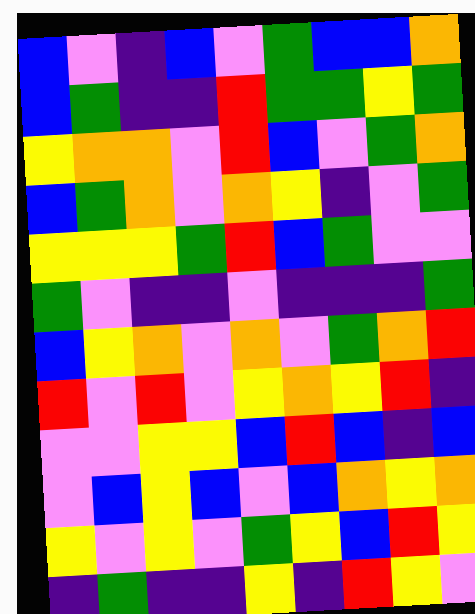[["blue", "violet", "indigo", "blue", "violet", "green", "blue", "blue", "orange"], ["blue", "green", "indigo", "indigo", "red", "green", "green", "yellow", "green"], ["yellow", "orange", "orange", "violet", "red", "blue", "violet", "green", "orange"], ["blue", "green", "orange", "violet", "orange", "yellow", "indigo", "violet", "green"], ["yellow", "yellow", "yellow", "green", "red", "blue", "green", "violet", "violet"], ["green", "violet", "indigo", "indigo", "violet", "indigo", "indigo", "indigo", "green"], ["blue", "yellow", "orange", "violet", "orange", "violet", "green", "orange", "red"], ["red", "violet", "red", "violet", "yellow", "orange", "yellow", "red", "indigo"], ["violet", "violet", "yellow", "yellow", "blue", "red", "blue", "indigo", "blue"], ["violet", "blue", "yellow", "blue", "violet", "blue", "orange", "yellow", "orange"], ["yellow", "violet", "yellow", "violet", "green", "yellow", "blue", "red", "yellow"], ["indigo", "green", "indigo", "indigo", "yellow", "indigo", "red", "yellow", "violet"]]